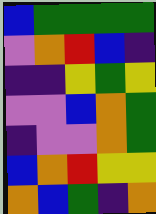[["blue", "green", "green", "green", "green"], ["violet", "orange", "red", "blue", "indigo"], ["indigo", "indigo", "yellow", "green", "yellow"], ["violet", "violet", "blue", "orange", "green"], ["indigo", "violet", "violet", "orange", "green"], ["blue", "orange", "red", "yellow", "yellow"], ["orange", "blue", "green", "indigo", "orange"]]